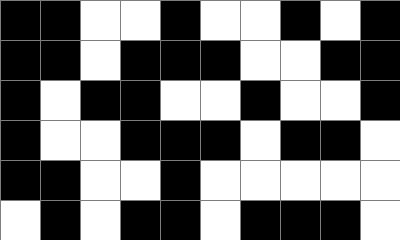[["black", "black", "white", "white", "black", "white", "white", "black", "white", "black"], ["black", "black", "white", "black", "black", "black", "white", "white", "black", "black"], ["black", "white", "black", "black", "white", "white", "black", "white", "white", "black"], ["black", "white", "white", "black", "black", "black", "white", "black", "black", "white"], ["black", "black", "white", "white", "black", "white", "white", "white", "white", "white"], ["white", "black", "white", "black", "black", "white", "black", "black", "black", "white"]]